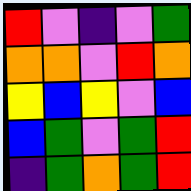[["red", "violet", "indigo", "violet", "green"], ["orange", "orange", "violet", "red", "orange"], ["yellow", "blue", "yellow", "violet", "blue"], ["blue", "green", "violet", "green", "red"], ["indigo", "green", "orange", "green", "red"]]